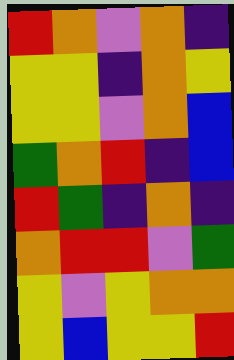[["red", "orange", "violet", "orange", "indigo"], ["yellow", "yellow", "indigo", "orange", "yellow"], ["yellow", "yellow", "violet", "orange", "blue"], ["green", "orange", "red", "indigo", "blue"], ["red", "green", "indigo", "orange", "indigo"], ["orange", "red", "red", "violet", "green"], ["yellow", "violet", "yellow", "orange", "orange"], ["yellow", "blue", "yellow", "yellow", "red"]]